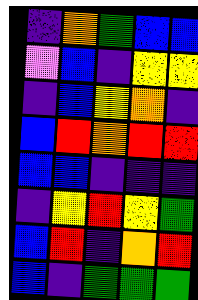[["indigo", "orange", "green", "blue", "blue"], ["violet", "blue", "indigo", "yellow", "yellow"], ["indigo", "blue", "yellow", "orange", "indigo"], ["blue", "red", "orange", "red", "red"], ["blue", "blue", "indigo", "indigo", "indigo"], ["indigo", "yellow", "red", "yellow", "green"], ["blue", "red", "indigo", "orange", "red"], ["blue", "indigo", "green", "green", "green"]]